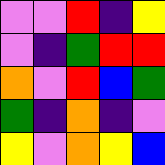[["violet", "violet", "red", "indigo", "yellow"], ["violet", "indigo", "green", "red", "red"], ["orange", "violet", "red", "blue", "green"], ["green", "indigo", "orange", "indigo", "violet"], ["yellow", "violet", "orange", "yellow", "blue"]]